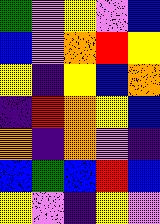[["green", "violet", "yellow", "violet", "blue"], ["blue", "violet", "orange", "red", "yellow"], ["yellow", "indigo", "yellow", "blue", "orange"], ["indigo", "red", "orange", "yellow", "blue"], ["orange", "indigo", "orange", "violet", "indigo"], ["blue", "green", "blue", "red", "blue"], ["yellow", "violet", "indigo", "yellow", "violet"]]